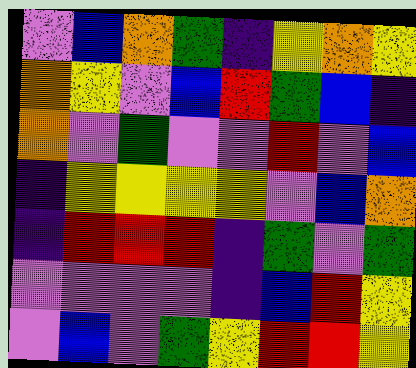[["violet", "blue", "orange", "green", "indigo", "yellow", "orange", "yellow"], ["orange", "yellow", "violet", "blue", "red", "green", "blue", "indigo"], ["orange", "violet", "green", "violet", "violet", "red", "violet", "blue"], ["indigo", "yellow", "yellow", "yellow", "yellow", "violet", "blue", "orange"], ["indigo", "red", "red", "red", "indigo", "green", "violet", "green"], ["violet", "violet", "violet", "violet", "indigo", "blue", "red", "yellow"], ["violet", "blue", "violet", "green", "yellow", "red", "red", "yellow"]]